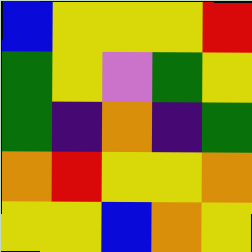[["blue", "yellow", "yellow", "yellow", "red"], ["green", "yellow", "violet", "green", "yellow"], ["green", "indigo", "orange", "indigo", "green"], ["orange", "red", "yellow", "yellow", "orange"], ["yellow", "yellow", "blue", "orange", "yellow"]]